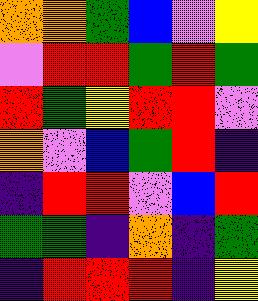[["orange", "orange", "green", "blue", "violet", "yellow"], ["violet", "red", "red", "green", "red", "green"], ["red", "green", "yellow", "red", "red", "violet"], ["orange", "violet", "blue", "green", "red", "indigo"], ["indigo", "red", "red", "violet", "blue", "red"], ["green", "green", "indigo", "orange", "indigo", "green"], ["indigo", "red", "red", "red", "indigo", "yellow"]]